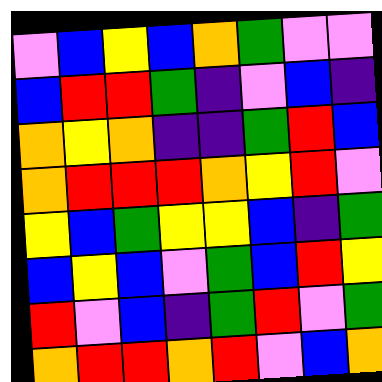[["violet", "blue", "yellow", "blue", "orange", "green", "violet", "violet"], ["blue", "red", "red", "green", "indigo", "violet", "blue", "indigo"], ["orange", "yellow", "orange", "indigo", "indigo", "green", "red", "blue"], ["orange", "red", "red", "red", "orange", "yellow", "red", "violet"], ["yellow", "blue", "green", "yellow", "yellow", "blue", "indigo", "green"], ["blue", "yellow", "blue", "violet", "green", "blue", "red", "yellow"], ["red", "violet", "blue", "indigo", "green", "red", "violet", "green"], ["orange", "red", "red", "orange", "red", "violet", "blue", "orange"]]